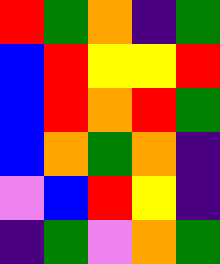[["red", "green", "orange", "indigo", "green"], ["blue", "red", "yellow", "yellow", "red"], ["blue", "red", "orange", "red", "green"], ["blue", "orange", "green", "orange", "indigo"], ["violet", "blue", "red", "yellow", "indigo"], ["indigo", "green", "violet", "orange", "green"]]